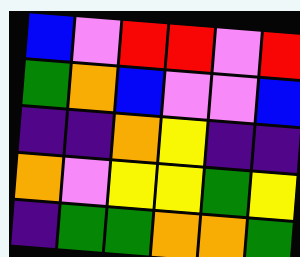[["blue", "violet", "red", "red", "violet", "red"], ["green", "orange", "blue", "violet", "violet", "blue"], ["indigo", "indigo", "orange", "yellow", "indigo", "indigo"], ["orange", "violet", "yellow", "yellow", "green", "yellow"], ["indigo", "green", "green", "orange", "orange", "green"]]